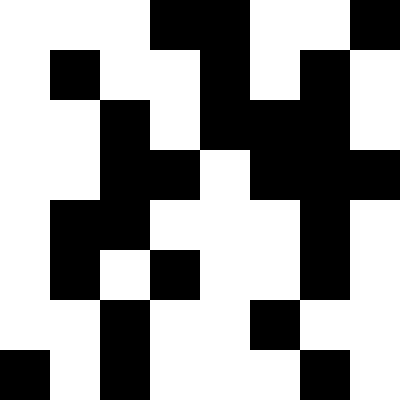[["white", "white", "white", "black", "black", "white", "white", "black"], ["white", "black", "white", "white", "black", "white", "black", "white"], ["white", "white", "black", "white", "black", "black", "black", "white"], ["white", "white", "black", "black", "white", "black", "black", "black"], ["white", "black", "black", "white", "white", "white", "black", "white"], ["white", "black", "white", "black", "white", "white", "black", "white"], ["white", "white", "black", "white", "white", "black", "white", "white"], ["black", "white", "black", "white", "white", "white", "black", "white"]]